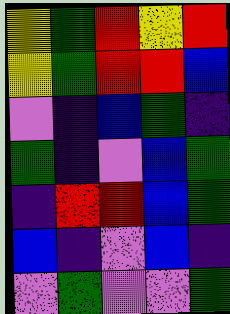[["yellow", "green", "red", "yellow", "red"], ["yellow", "green", "red", "red", "blue"], ["violet", "indigo", "blue", "green", "indigo"], ["green", "indigo", "violet", "blue", "green"], ["indigo", "red", "red", "blue", "green"], ["blue", "indigo", "violet", "blue", "indigo"], ["violet", "green", "violet", "violet", "green"]]